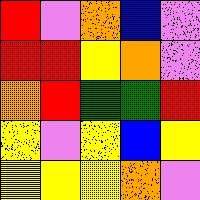[["red", "violet", "orange", "blue", "violet"], ["red", "red", "yellow", "orange", "violet"], ["orange", "red", "green", "green", "red"], ["yellow", "violet", "yellow", "blue", "yellow"], ["yellow", "yellow", "yellow", "orange", "violet"]]